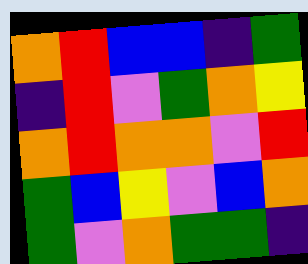[["orange", "red", "blue", "blue", "indigo", "green"], ["indigo", "red", "violet", "green", "orange", "yellow"], ["orange", "red", "orange", "orange", "violet", "red"], ["green", "blue", "yellow", "violet", "blue", "orange"], ["green", "violet", "orange", "green", "green", "indigo"]]